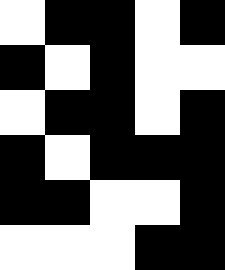[["white", "black", "black", "white", "black"], ["black", "white", "black", "white", "white"], ["white", "black", "black", "white", "black"], ["black", "white", "black", "black", "black"], ["black", "black", "white", "white", "black"], ["white", "white", "white", "black", "black"]]